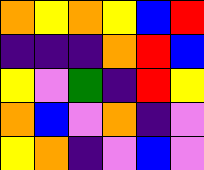[["orange", "yellow", "orange", "yellow", "blue", "red"], ["indigo", "indigo", "indigo", "orange", "red", "blue"], ["yellow", "violet", "green", "indigo", "red", "yellow"], ["orange", "blue", "violet", "orange", "indigo", "violet"], ["yellow", "orange", "indigo", "violet", "blue", "violet"]]